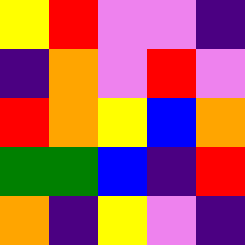[["yellow", "red", "violet", "violet", "indigo"], ["indigo", "orange", "violet", "red", "violet"], ["red", "orange", "yellow", "blue", "orange"], ["green", "green", "blue", "indigo", "red"], ["orange", "indigo", "yellow", "violet", "indigo"]]